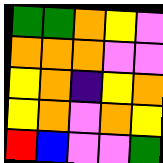[["green", "green", "orange", "yellow", "violet"], ["orange", "orange", "orange", "violet", "violet"], ["yellow", "orange", "indigo", "yellow", "orange"], ["yellow", "orange", "violet", "orange", "yellow"], ["red", "blue", "violet", "violet", "green"]]